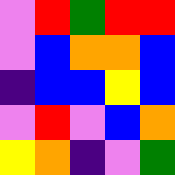[["violet", "red", "green", "red", "red"], ["violet", "blue", "orange", "orange", "blue"], ["indigo", "blue", "blue", "yellow", "blue"], ["violet", "red", "violet", "blue", "orange"], ["yellow", "orange", "indigo", "violet", "green"]]